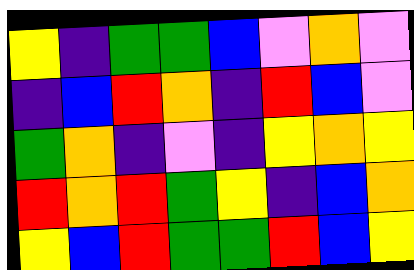[["yellow", "indigo", "green", "green", "blue", "violet", "orange", "violet"], ["indigo", "blue", "red", "orange", "indigo", "red", "blue", "violet"], ["green", "orange", "indigo", "violet", "indigo", "yellow", "orange", "yellow"], ["red", "orange", "red", "green", "yellow", "indigo", "blue", "orange"], ["yellow", "blue", "red", "green", "green", "red", "blue", "yellow"]]